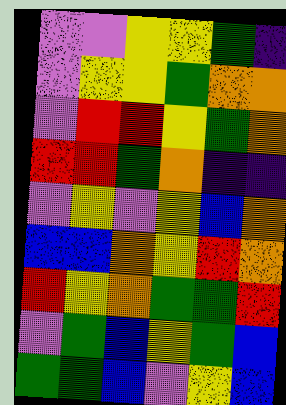[["violet", "violet", "yellow", "yellow", "green", "indigo"], ["violet", "yellow", "yellow", "green", "orange", "orange"], ["violet", "red", "red", "yellow", "green", "orange"], ["red", "red", "green", "orange", "indigo", "indigo"], ["violet", "yellow", "violet", "yellow", "blue", "orange"], ["blue", "blue", "orange", "yellow", "red", "orange"], ["red", "yellow", "orange", "green", "green", "red"], ["violet", "green", "blue", "yellow", "green", "blue"], ["green", "green", "blue", "violet", "yellow", "blue"]]